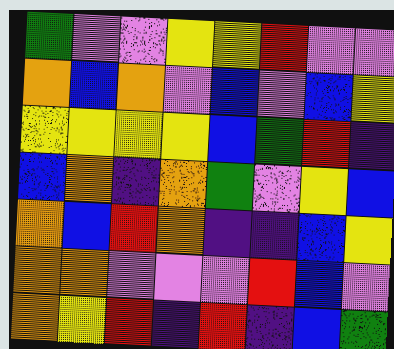[["green", "violet", "violet", "yellow", "yellow", "red", "violet", "violet"], ["orange", "blue", "orange", "violet", "blue", "violet", "blue", "yellow"], ["yellow", "yellow", "yellow", "yellow", "blue", "green", "red", "indigo"], ["blue", "orange", "indigo", "orange", "green", "violet", "yellow", "blue"], ["orange", "blue", "red", "orange", "indigo", "indigo", "blue", "yellow"], ["orange", "orange", "violet", "violet", "violet", "red", "blue", "violet"], ["orange", "yellow", "red", "indigo", "red", "indigo", "blue", "green"]]